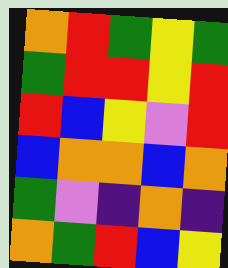[["orange", "red", "green", "yellow", "green"], ["green", "red", "red", "yellow", "red"], ["red", "blue", "yellow", "violet", "red"], ["blue", "orange", "orange", "blue", "orange"], ["green", "violet", "indigo", "orange", "indigo"], ["orange", "green", "red", "blue", "yellow"]]